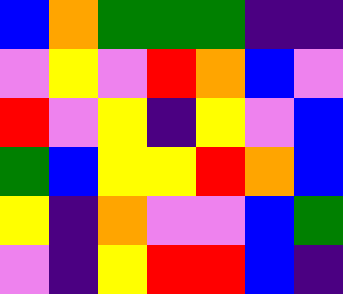[["blue", "orange", "green", "green", "green", "indigo", "indigo"], ["violet", "yellow", "violet", "red", "orange", "blue", "violet"], ["red", "violet", "yellow", "indigo", "yellow", "violet", "blue"], ["green", "blue", "yellow", "yellow", "red", "orange", "blue"], ["yellow", "indigo", "orange", "violet", "violet", "blue", "green"], ["violet", "indigo", "yellow", "red", "red", "blue", "indigo"]]